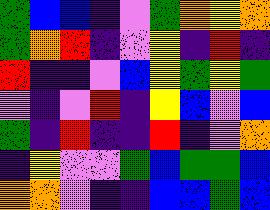[["green", "blue", "blue", "indigo", "violet", "green", "orange", "yellow", "orange"], ["green", "orange", "red", "indigo", "violet", "yellow", "indigo", "red", "indigo"], ["red", "indigo", "indigo", "violet", "blue", "yellow", "green", "yellow", "green"], ["violet", "indigo", "violet", "red", "indigo", "yellow", "blue", "violet", "blue"], ["green", "indigo", "red", "indigo", "indigo", "red", "indigo", "violet", "orange"], ["indigo", "yellow", "violet", "violet", "green", "blue", "green", "green", "blue"], ["orange", "orange", "violet", "indigo", "indigo", "blue", "blue", "green", "blue"]]